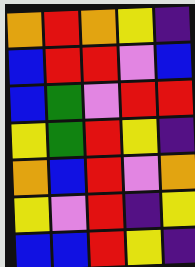[["orange", "red", "orange", "yellow", "indigo"], ["blue", "red", "red", "violet", "blue"], ["blue", "green", "violet", "red", "red"], ["yellow", "green", "red", "yellow", "indigo"], ["orange", "blue", "red", "violet", "orange"], ["yellow", "violet", "red", "indigo", "yellow"], ["blue", "blue", "red", "yellow", "indigo"]]